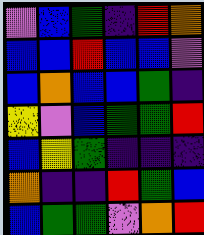[["violet", "blue", "green", "indigo", "red", "orange"], ["blue", "blue", "red", "blue", "blue", "violet"], ["blue", "orange", "blue", "blue", "green", "indigo"], ["yellow", "violet", "blue", "green", "green", "red"], ["blue", "yellow", "green", "indigo", "indigo", "indigo"], ["orange", "indigo", "indigo", "red", "green", "blue"], ["blue", "green", "green", "violet", "orange", "red"]]